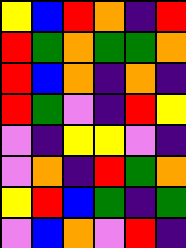[["yellow", "blue", "red", "orange", "indigo", "red"], ["red", "green", "orange", "green", "green", "orange"], ["red", "blue", "orange", "indigo", "orange", "indigo"], ["red", "green", "violet", "indigo", "red", "yellow"], ["violet", "indigo", "yellow", "yellow", "violet", "indigo"], ["violet", "orange", "indigo", "red", "green", "orange"], ["yellow", "red", "blue", "green", "indigo", "green"], ["violet", "blue", "orange", "violet", "red", "indigo"]]